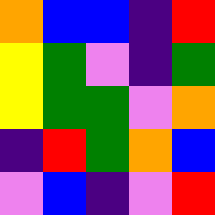[["orange", "blue", "blue", "indigo", "red"], ["yellow", "green", "violet", "indigo", "green"], ["yellow", "green", "green", "violet", "orange"], ["indigo", "red", "green", "orange", "blue"], ["violet", "blue", "indigo", "violet", "red"]]